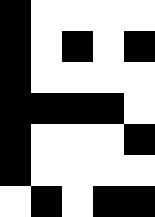[["black", "white", "white", "white", "white"], ["black", "white", "black", "white", "black"], ["black", "white", "white", "white", "white"], ["black", "black", "black", "black", "white"], ["black", "white", "white", "white", "black"], ["black", "white", "white", "white", "white"], ["white", "black", "white", "black", "black"]]